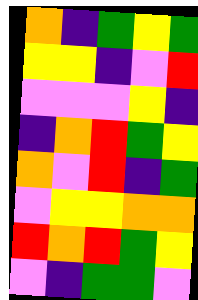[["orange", "indigo", "green", "yellow", "green"], ["yellow", "yellow", "indigo", "violet", "red"], ["violet", "violet", "violet", "yellow", "indigo"], ["indigo", "orange", "red", "green", "yellow"], ["orange", "violet", "red", "indigo", "green"], ["violet", "yellow", "yellow", "orange", "orange"], ["red", "orange", "red", "green", "yellow"], ["violet", "indigo", "green", "green", "violet"]]